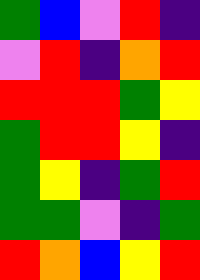[["green", "blue", "violet", "red", "indigo"], ["violet", "red", "indigo", "orange", "red"], ["red", "red", "red", "green", "yellow"], ["green", "red", "red", "yellow", "indigo"], ["green", "yellow", "indigo", "green", "red"], ["green", "green", "violet", "indigo", "green"], ["red", "orange", "blue", "yellow", "red"]]